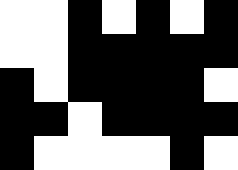[["white", "white", "black", "white", "black", "white", "black"], ["white", "white", "black", "black", "black", "black", "black"], ["black", "white", "black", "black", "black", "black", "white"], ["black", "black", "white", "black", "black", "black", "black"], ["black", "white", "white", "white", "white", "black", "white"]]